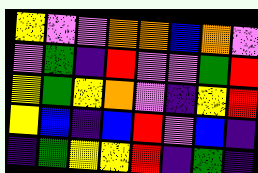[["yellow", "violet", "violet", "orange", "orange", "blue", "orange", "violet"], ["violet", "green", "indigo", "red", "violet", "violet", "green", "red"], ["yellow", "green", "yellow", "orange", "violet", "indigo", "yellow", "red"], ["yellow", "blue", "indigo", "blue", "red", "violet", "blue", "indigo"], ["indigo", "green", "yellow", "yellow", "red", "indigo", "green", "indigo"]]